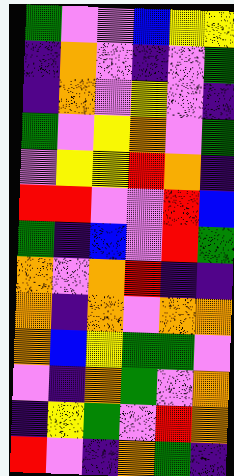[["green", "violet", "violet", "blue", "yellow", "yellow"], ["indigo", "orange", "violet", "indigo", "violet", "green"], ["indigo", "orange", "violet", "yellow", "violet", "indigo"], ["green", "violet", "yellow", "orange", "violet", "green"], ["violet", "yellow", "yellow", "red", "orange", "indigo"], ["red", "red", "violet", "violet", "red", "blue"], ["green", "indigo", "blue", "violet", "red", "green"], ["orange", "violet", "orange", "red", "indigo", "indigo"], ["orange", "indigo", "orange", "violet", "orange", "orange"], ["orange", "blue", "yellow", "green", "green", "violet"], ["violet", "indigo", "orange", "green", "violet", "orange"], ["indigo", "yellow", "green", "violet", "red", "orange"], ["red", "violet", "indigo", "orange", "green", "indigo"]]